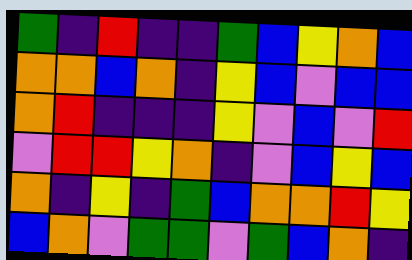[["green", "indigo", "red", "indigo", "indigo", "green", "blue", "yellow", "orange", "blue"], ["orange", "orange", "blue", "orange", "indigo", "yellow", "blue", "violet", "blue", "blue"], ["orange", "red", "indigo", "indigo", "indigo", "yellow", "violet", "blue", "violet", "red"], ["violet", "red", "red", "yellow", "orange", "indigo", "violet", "blue", "yellow", "blue"], ["orange", "indigo", "yellow", "indigo", "green", "blue", "orange", "orange", "red", "yellow"], ["blue", "orange", "violet", "green", "green", "violet", "green", "blue", "orange", "indigo"]]